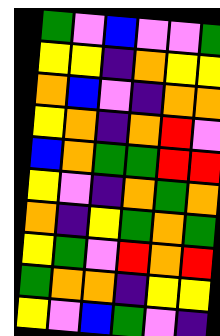[["green", "violet", "blue", "violet", "violet", "green"], ["yellow", "yellow", "indigo", "orange", "yellow", "yellow"], ["orange", "blue", "violet", "indigo", "orange", "orange"], ["yellow", "orange", "indigo", "orange", "red", "violet"], ["blue", "orange", "green", "green", "red", "red"], ["yellow", "violet", "indigo", "orange", "green", "orange"], ["orange", "indigo", "yellow", "green", "orange", "green"], ["yellow", "green", "violet", "red", "orange", "red"], ["green", "orange", "orange", "indigo", "yellow", "yellow"], ["yellow", "violet", "blue", "green", "violet", "indigo"]]